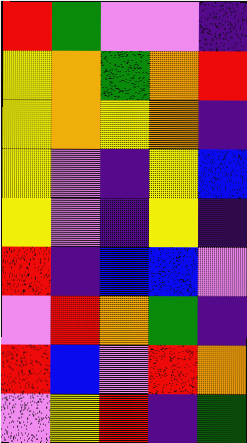[["red", "green", "violet", "violet", "indigo"], ["yellow", "orange", "green", "orange", "red"], ["yellow", "orange", "yellow", "orange", "indigo"], ["yellow", "violet", "indigo", "yellow", "blue"], ["yellow", "violet", "indigo", "yellow", "indigo"], ["red", "indigo", "blue", "blue", "violet"], ["violet", "red", "orange", "green", "indigo"], ["red", "blue", "violet", "red", "orange"], ["violet", "yellow", "red", "indigo", "green"]]